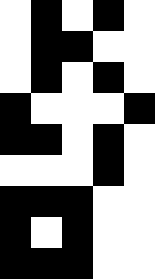[["white", "black", "white", "black", "white"], ["white", "black", "black", "white", "white"], ["white", "black", "white", "black", "white"], ["black", "white", "white", "white", "black"], ["black", "black", "white", "black", "white"], ["white", "white", "white", "black", "white"], ["black", "black", "black", "white", "white"], ["black", "white", "black", "white", "white"], ["black", "black", "black", "white", "white"]]